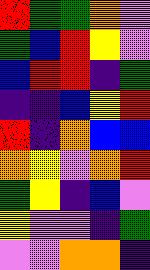[["red", "green", "green", "orange", "violet"], ["green", "blue", "red", "yellow", "violet"], ["blue", "red", "red", "indigo", "green"], ["indigo", "indigo", "blue", "yellow", "red"], ["red", "indigo", "orange", "blue", "blue"], ["orange", "yellow", "violet", "orange", "red"], ["green", "yellow", "indigo", "blue", "violet"], ["yellow", "violet", "violet", "indigo", "green"], ["violet", "violet", "orange", "orange", "indigo"]]